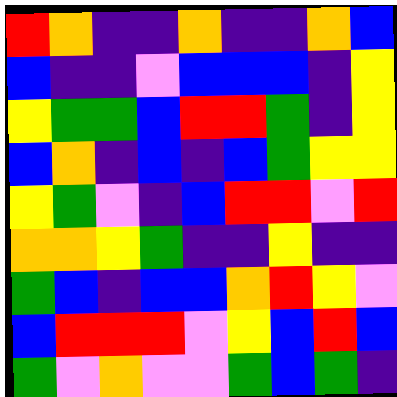[["red", "orange", "indigo", "indigo", "orange", "indigo", "indigo", "orange", "blue"], ["blue", "indigo", "indigo", "violet", "blue", "blue", "blue", "indigo", "yellow"], ["yellow", "green", "green", "blue", "red", "red", "green", "indigo", "yellow"], ["blue", "orange", "indigo", "blue", "indigo", "blue", "green", "yellow", "yellow"], ["yellow", "green", "violet", "indigo", "blue", "red", "red", "violet", "red"], ["orange", "orange", "yellow", "green", "indigo", "indigo", "yellow", "indigo", "indigo"], ["green", "blue", "indigo", "blue", "blue", "orange", "red", "yellow", "violet"], ["blue", "red", "red", "red", "violet", "yellow", "blue", "red", "blue"], ["green", "violet", "orange", "violet", "violet", "green", "blue", "green", "indigo"]]